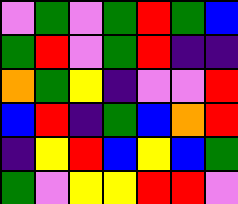[["violet", "green", "violet", "green", "red", "green", "blue"], ["green", "red", "violet", "green", "red", "indigo", "indigo"], ["orange", "green", "yellow", "indigo", "violet", "violet", "red"], ["blue", "red", "indigo", "green", "blue", "orange", "red"], ["indigo", "yellow", "red", "blue", "yellow", "blue", "green"], ["green", "violet", "yellow", "yellow", "red", "red", "violet"]]